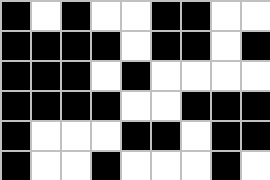[["black", "white", "black", "white", "white", "black", "black", "white", "white"], ["black", "black", "black", "black", "white", "black", "black", "white", "black"], ["black", "black", "black", "white", "black", "white", "white", "white", "white"], ["black", "black", "black", "black", "white", "white", "black", "black", "black"], ["black", "white", "white", "white", "black", "black", "white", "black", "black"], ["black", "white", "white", "black", "white", "white", "white", "black", "white"]]